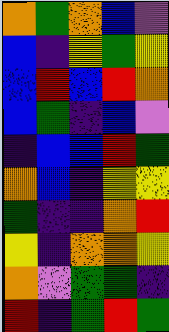[["orange", "green", "orange", "blue", "violet"], ["blue", "indigo", "yellow", "green", "yellow"], ["blue", "red", "blue", "red", "orange"], ["blue", "green", "indigo", "blue", "violet"], ["indigo", "blue", "blue", "red", "green"], ["orange", "blue", "indigo", "yellow", "yellow"], ["green", "indigo", "indigo", "orange", "red"], ["yellow", "indigo", "orange", "orange", "yellow"], ["orange", "violet", "green", "green", "indigo"], ["red", "indigo", "green", "red", "green"]]